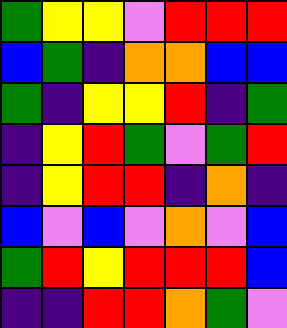[["green", "yellow", "yellow", "violet", "red", "red", "red"], ["blue", "green", "indigo", "orange", "orange", "blue", "blue"], ["green", "indigo", "yellow", "yellow", "red", "indigo", "green"], ["indigo", "yellow", "red", "green", "violet", "green", "red"], ["indigo", "yellow", "red", "red", "indigo", "orange", "indigo"], ["blue", "violet", "blue", "violet", "orange", "violet", "blue"], ["green", "red", "yellow", "red", "red", "red", "blue"], ["indigo", "indigo", "red", "red", "orange", "green", "violet"]]